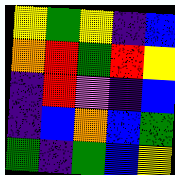[["yellow", "green", "yellow", "indigo", "blue"], ["orange", "red", "green", "red", "yellow"], ["indigo", "red", "violet", "indigo", "blue"], ["indigo", "blue", "orange", "blue", "green"], ["green", "indigo", "green", "blue", "yellow"]]